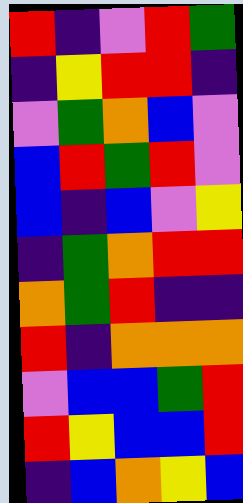[["red", "indigo", "violet", "red", "green"], ["indigo", "yellow", "red", "red", "indigo"], ["violet", "green", "orange", "blue", "violet"], ["blue", "red", "green", "red", "violet"], ["blue", "indigo", "blue", "violet", "yellow"], ["indigo", "green", "orange", "red", "red"], ["orange", "green", "red", "indigo", "indigo"], ["red", "indigo", "orange", "orange", "orange"], ["violet", "blue", "blue", "green", "red"], ["red", "yellow", "blue", "blue", "red"], ["indigo", "blue", "orange", "yellow", "blue"]]